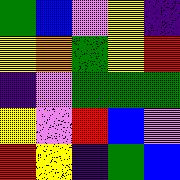[["green", "blue", "violet", "yellow", "indigo"], ["yellow", "orange", "green", "yellow", "red"], ["indigo", "violet", "green", "green", "green"], ["yellow", "violet", "red", "blue", "violet"], ["red", "yellow", "indigo", "green", "blue"]]